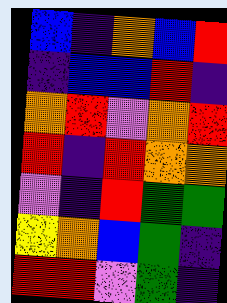[["blue", "indigo", "orange", "blue", "red"], ["indigo", "blue", "blue", "red", "indigo"], ["orange", "red", "violet", "orange", "red"], ["red", "indigo", "red", "orange", "orange"], ["violet", "indigo", "red", "green", "green"], ["yellow", "orange", "blue", "green", "indigo"], ["red", "red", "violet", "green", "indigo"]]